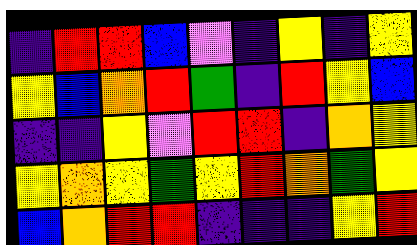[["indigo", "red", "red", "blue", "violet", "indigo", "yellow", "indigo", "yellow"], ["yellow", "blue", "orange", "red", "green", "indigo", "red", "yellow", "blue"], ["indigo", "indigo", "yellow", "violet", "red", "red", "indigo", "orange", "yellow"], ["yellow", "orange", "yellow", "green", "yellow", "red", "orange", "green", "yellow"], ["blue", "orange", "red", "red", "indigo", "indigo", "indigo", "yellow", "red"]]